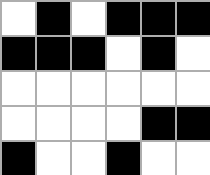[["white", "black", "white", "black", "black", "black"], ["black", "black", "black", "white", "black", "white"], ["white", "white", "white", "white", "white", "white"], ["white", "white", "white", "white", "black", "black"], ["black", "white", "white", "black", "white", "white"]]